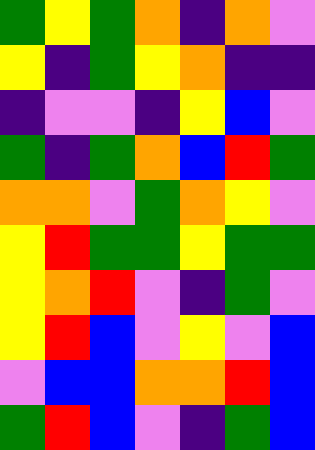[["green", "yellow", "green", "orange", "indigo", "orange", "violet"], ["yellow", "indigo", "green", "yellow", "orange", "indigo", "indigo"], ["indigo", "violet", "violet", "indigo", "yellow", "blue", "violet"], ["green", "indigo", "green", "orange", "blue", "red", "green"], ["orange", "orange", "violet", "green", "orange", "yellow", "violet"], ["yellow", "red", "green", "green", "yellow", "green", "green"], ["yellow", "orange", "red", "violet", "indigo", "green", "violet"], ["yellow", "red", "blue", "violet", "yellow", "violet", "blue"], ["violet", "blue", "blue", "orange", "orange", "red", "blue"], ["green", "red", "blue", "violet", "indigo", "green", "blue"]]